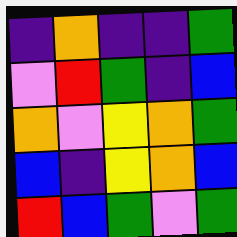[["indigo", "orange", "indigo", "indigo", "green"], ["violet", "red", "green", "indigo", "blue"], ["orange", "violet", "yellow", "orange", "green"], ["blue", "indigo", "yellow", "orange", "blue"], ["red", "blue", "green", "violet", "green"]]